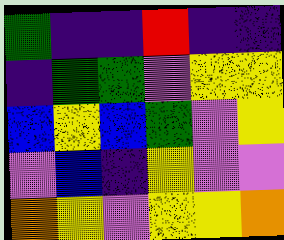[["green", "indigo", "indigo", "red", "indigo", "indigo"], ["indigo", "green", "green", "violet", "yellow", "yellow"], ["blue", "yellow", "blue", "green", "violet", "yellow"], ["violet", "blue", "indigo", "yellow", "violet", "violet"], ["orange", "yellow", "violet", "yellow", "yellow", "orange"]]